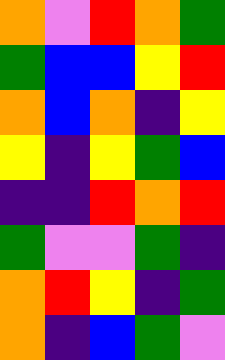[["orange", "violet", "red", "orange", "green"], ["green", "blue", "blue", "yellow", "red"], ["orange", "blue", "orange", "indigo", "yellow"], ["yellow", "indigo", "yellow", "green", "blue"], ["indigo", "indigo", "red", "orange", "red"], ["green", "violet", "violet", "green", "indigo"], ["orange", "red", "yellow", "indigo", "green"], ["orange", "indigo", "blue", "green", "violet"]]